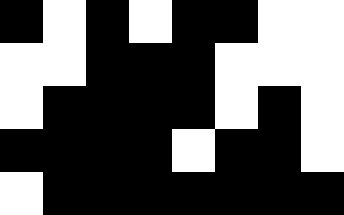[["black", "white", "black", "white", "black", "black", "white", "white"], ["white", "white", "black", "black", "black", "white", "white", "white"], ["white", "black", "black", "black", "black", "white", "black", "white"], ["black", "black", "black", "black", "white", "black", "black", "white"], ["white", "black", "black", "black", "black", "black", "black", "black"]]